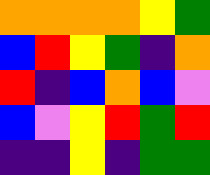[["orange", "orange", "orange", "orange", "yellow", "green"], ["blue", "red", "yellow", "green", "indigo", "orange"], ["red", "indigo", "blue", "orange", "blue", "violet"], ["blue", "violet", "yellow", "red", "green", "red"], ["indigo", "indigo", "yellow", "indigo", "green", "green"]]